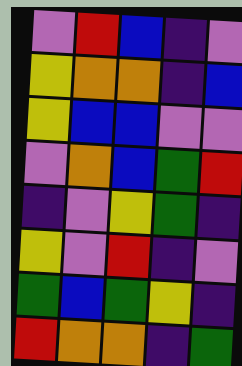[["violet", "red", "blue", "indigo", "violet"], ["yellow", "orange", "orange", "indigo", "blue"], ["yellow", "blue", "blue", "violet", "violet"], ["violet", "orange", "blue", "green", "red"], ["indigo", "violet", "yellow", "green", "indigo"], ["yellow", "violet", "red", "indigo", "violet"], ["green", "blue", "green", "yellow", "indigo"], ["red", "orange", "orange", "indigo", "green"]]